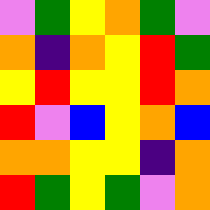[["violet", "green", "yellow", "orange", "green", "violet"], ["orange", "indigo", "orange", "yellow", "red", "green"], ["yellow", "red", "yellow", "yellow", "red", "orange"], ["red", "violet", "blue", "yellow", "orange", "blue"], ["orange", "orange", "yellow", "yellow", "indigo", "orange"], ["red", "green", "yellow", "green", "violet", "orange"]]